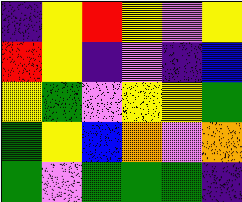[["indigo", "yellow", "red", "yellow", "violet", "yellow"], ["red", "yellow", "indigo", "violet", "indigo", "blue"], ["yellow", "green", "violet", "yellow", "yellow", "green"], ["green", "yellow", "blue", "orange", "violet", "orange"], ["green", "violet", "green", "green", "green", "indigo"]]